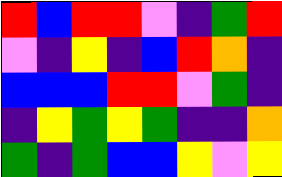[["red", "blue", "red", "red", "violet", "indigo", "green", "red"], ["violet", "indigo", "yellow", "indigo", "blue", "red", "orange", "indigo"], ["blue", "blue", "blue", "red", "red", "violet", "green", "indigo"], ["indigo", "yellow", "green", "yellow", "green", "indigo", "indigo", "orange"], ["green", "indigo", "green", "blue", "blue", "yellow", "violet", "yellow"]]